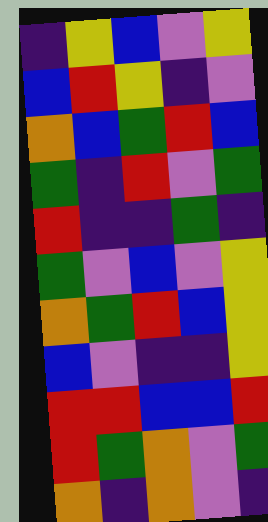[["indigo", "yellow", "blue", "violet", "yellow"], ["blue", "red", "yellow", "indigo", "violet"], ["orange", "blue", "green", "red", "blue"], ["green", "indigo", "red", "violet", "green"], ["red", "indigo", "indigo", "green", "indigo"], ["green", "violet", "blue", "violet", "yellow"], ["orange", "green", "red", "blue", "yellow"], ["blue", "violet", "indigo", "indigo", "yellow"], ["red", "red", "blue", "blue", "red"], ["red", "green", "orange", "violet", "green"], ["orange", "indigo", "orange", "violet", "indigo"]]